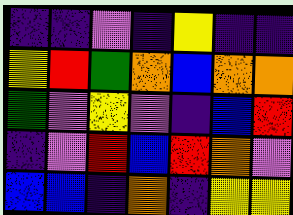[["indigo", "indigo", "violet", "indigo", "yellow", "indigo", "indigo"], ["yellow", "red", "green", "orange", "blue", "orange", "orange"], ["green", "violet", "yellow", "violet", "indigo", "blue", "red"], ["indigo", "violet", "red", "blue", "red", "orange", "violet"], ["blue", "blue", "indigo", "orange", "indigo", "yellow", "yellow"]]